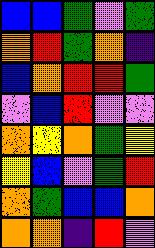[["blue", "blue", "green", "violet", "green"], ["orange", "red", "green", "orange", "indigo"], ["blue", "orange", "red", "red", "green"], ["violet", "blue", "red", "violet", "violet"], ["orange", "yellow", "orange", "green", "yellow"], ["yellow", "blue", "violet", "green", "red"], ["orange", "green", "blue", "blue", "orange"], ["orange", "orange", "indigo", "red", "violet"]]